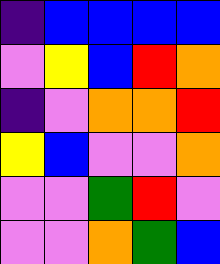[["indigo", "blue", "blue", "blue", "blue"], ["violet", "yellow", "blue", "red", "orange"], ["indigo", "violet", "orange", "orange", "red"], ["yellow", "blue", "violet", "violet", "orange"], ["violet", "violet", "green", "red", "violet"], ["violet", "violet", "orange", "green", "blue"]]